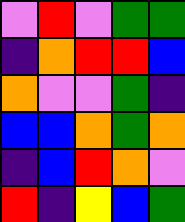[["violet", "red", "violet", "green", "green"], ["indigo", "orange", "red", "red", "blue"], ["orange", "violet", "violet", "green", "indigo"], ["blue", "blue", "orange", "green", "orange"], ["indigo", "blue", "red", "orange", "violet"], ["red", "indigo", "yellow", "blue", "green"]]